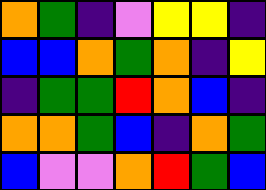[["orange", "green", "indigo", "violet", "yellow", "yellow", "indigo"], ["blue", "blue", "orange", "green", "orange", "indigo", "yellow"], ["indigo", "green", "green", "red", "orange", "blue", "indigo"], ["orange", "orange", "green", "blue", "indigo", "orange", "green"], ["blue", "violet", "violet", "orange", "red", "green", "blue"]]